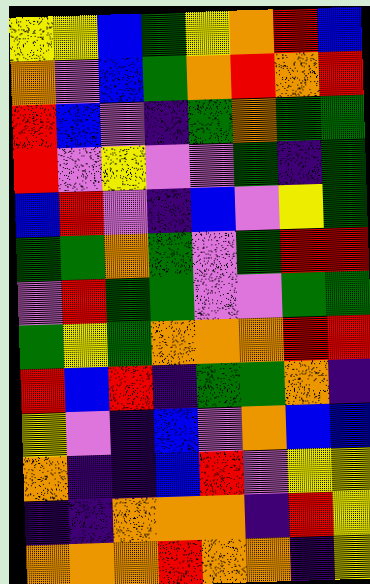[["yellow", "yellow", "blue", "green", "yellow", "orange", "red", "blue"], ["orange", "violet", "blue", "green", "orange", "red", "orange", "red"], ["red", "blue", "violet", "indigo", "green", "orange", "green", "green"], ["red", "violet", "yellow", "violet", "violet", "green", "indigo", "green"], ["blue", "red", "violet", "indigo", "blue", "violet", "yellow", "green"], ["green", "green", "orange", "green", "violet", "green", "red", "red"], ["violet", "red", "green", "green", "violet", "violet", "green", "green"], ["green", "yellow", "green", "orange", "orange", "orange", "red", "red"], ["red", "blue", "red", "indigo", "green", "green", "orange", "indigo"], ["yellow", "violet", "indigo", "blue", "violet", "orange", "blue", "blue"], ["orange", "indigo", "indigo", "blue", "red", "violet", "yellow", "yellow"], ["indigo", "indigo", "orange", "orange", "orange", "indigo", "red", "yellow"], ["orange", "orange", "orange", "red", "orange", "orange", "indigo", "yellow"]]